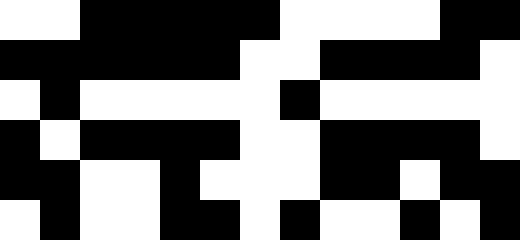[["white", "white", "black", "black", "black", "black", "black", "white", "white", "white", "white", "black", "black"], ["black", "black", "black", "black", "black", "black", "white", "white", "black", "black", "black", "black", "white"], ["white", "black", "white", "white", "white", "white", "white", "black", "white", "white", "white", "white", "white"], ["black", "white", "black", "black", "black", "black", "white", "white", "black", "black", "black", "black", "white"], ["black", "black", "white", "white", "black", "white", "white", "white", "black", "black", "white", "black", "black"], ["white", "black", "white", "white", "black", "black", "white", "black", "white", "white", "black", "white", "black"]]